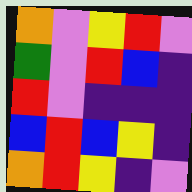[["orange", "violet", "yellow", "red", "violet"], ["green", "violet", "red", "blue", "indigo"], ["red", "violet", "indigo", "indigo", "indigo"], ["blue", "red", "blue", "yellow", "indigo"], ["orange", "red", "yellow", "indigo", "violet"]]